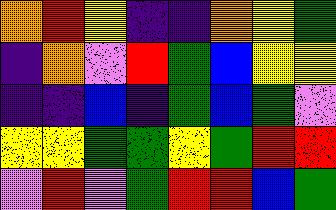[["orange", "red", "yellow", "indigo", "indigo", "orange", "yellow", "green"], ["indigo", "orange", "violet", "red", "green", "blue", "yellow", "yellow"], ["indigo", "indigo", "blue", "indigo", "green", "blue", "green", "violet"], ["yellow", "yellow", "green", "green", "yellow", "green", "red", "red"], ["violet", "red", "violet", "green", "red", "red", "blue", "green"]]